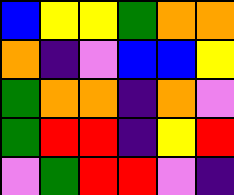[["blue", "yellow", "yellow", "green", "orange", "orange"], ["orange", "indigo", "violet", "blue", "blue", "yellow"], ["green", "orange", "orange", "indigo", "orange", "violet"], ["green", "red", "red", "indigo", "yellow", "red"], ["violet", "green", "red", "red", "violet", "indigo"]]